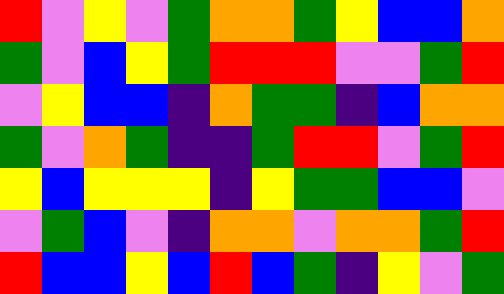[["red", "violet", "yellow", "violet", "green", "orange", "orange", "green", "yellow", "blue", "blue", "orange"], ["green", "violet", "blue", "yellow", "green", "red", "red", "red", "violet", "violet", "green", "red"], ["violet", "yellow", "blue", "blue", "indigo", "orange", "green", "green", "indigo", "blue", "orange", "orange"], ["green", "violet", "orange", "green", "indigo", "indigo", "green", "red", "red", "violet", "green", "red"], ["yellow", "blue", "yellow", "yellow", "yellow", "indigo", "yellow", "green", "green", "blue", "blue", "violet"], ["violet", "green", "blue", "violet", "indigo", "orange", "orange", "violet", "orange", "orange", "green", "red"], ["red", "blue", "blue", "yellow", "blue", "red", "blue", "green", "indigo", "yellow", "violet", "green"]]